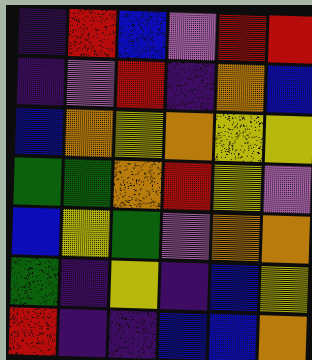[["indigo", "red", "blue", "violet", "red", "red"], ["indigo", "violet", "red", "indigo", "orange", "blue"], ["blue", "orange", "yellow", "orange", "yellow", "yellow"], ["green", "green", "orange", "red", "yellow", "violet"], ["blue", "yellow", "green", "violet", "orange", "orange"], ["green", "indigo", "yellow", "indigo", "blue", "yellow"], ["red", "indigo", "indigo", "blue", "blue", "orange"]]